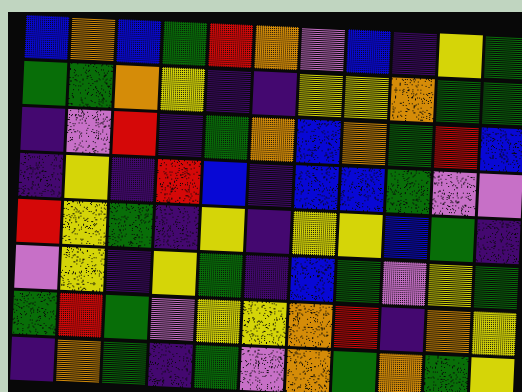[["blue", "orange", "blue", "green", "red", "orange", "violet", "blue", "indigo", "yellow", "green"], ["green", "green", "orange", "yellow", "indigo", "indigo", "yellow", "yellow", "orange", "green", "green"], ["indigo", "violet", "red", "indigo", "green", "orange", "blue", "orange", "green", "red", "blue"], ["indigo", "yellow", "indigo", "red", "blue", "indigo", "blue", "blue", "green", "violet", "violet"], ["red", "yellow", "green", "indigo", "yellow", "indigo", "yellow", "yellow", "blue", "green", "indigo"], ["violet", "yellow", "indigo", "yellow", "green", "indigo", "blue", "green", "violet", "yellow", "green"], ["green", "red", "green", "violet", "yellow", "yellow", "orange", "red", "indigo", "orange", "yellow"], ["indigo", "orange", "green", "indigo", "green", "violet", "orange", "green", "orange", "green", "yellow"]]